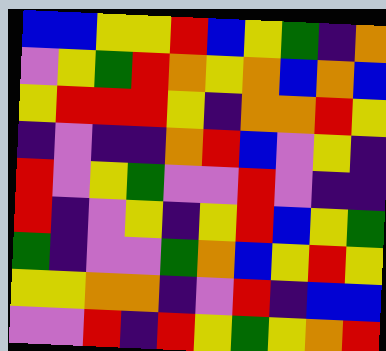[["blue", "blue", "yellow", "yellow", "red", "blue", "yellow", "green", "indigo", "orange"], ["violet", "yellow", "green", "red", "orange", "yellow", "orange", "blue", "orange", "blue"], ["yellow", "red", "red", "red", "yellow", "indigo", "orange", "orange", "red", "yellow"], ["indigo", "violet", "indigo", "indigo", "orange", "red", "blue", "violet", "yellow", "indigo"], ["red", "violet", "yellow", "green", "violet", "violet", "red", "violet", "indigo", "indigo"], ["red", "indigo", "violet", "yellow", "indigo", "yellow", "red", "blue", "yellow", "green"], ["green", "indigo", "violet", "violet", "green", "orange", "blue", "yellow", "red", "yellow"], ["yellow", "yellow", "orange", "orange", "indigo", "violet", "red", "indigo", "blue", "blue"], ["violet", "violet", "red", "indigo", "red", "yellow", "green", "yellow", "orange", "red"]]